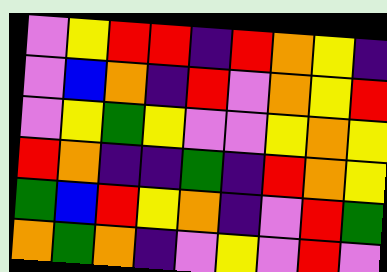[["violet", "yellow", "red", "red", "indigo", "red", "orange", "yellow", "indigo"], ["violet", "blue", "orange", "indigo", "red", "violet", "orange", "yellow", "red"], ["violet", "yellow", "green", "yellow", "violet", "violet", "yellow", "orange", "yellow"], ["red", "orange", "indigo", "indigo", "green", "indigo", "red", "orange", "yellow"], ["green", "blue", "red", "yellow", "orange", "indigo", "violet", "red", "green"], ["orange", "green", "orange", "indigo", "violet", "yellow", "violet", "red", "violet"]]